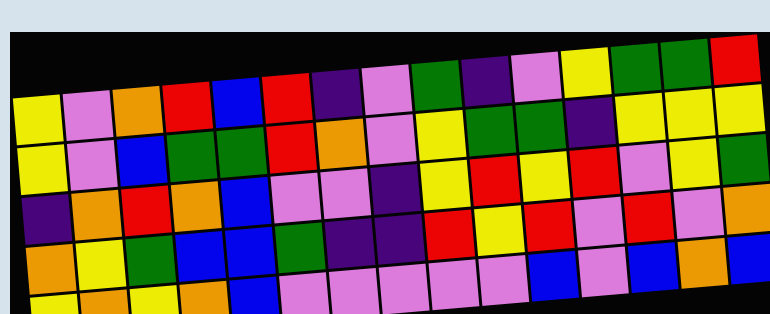[["yellow", "violet", "orange", "red", "blue", "red", "indigo", "violet", "green", "indigo", "violet", "yellow", "green", "green", "red"], ["yellow", "violet", "blue", "green", "green", "red", "orange", "violet", "yellow", "green", "green", "indigo", "yellow", "yellow", "yellow"], ["indigo", "orange", "red", "orange", "blue", "violet", "violet", "indigo", "yellow", "red", "yellow", "red", "violet", "yellow", "green"], ["orange", "yellow", "green", "blue", "blue", "green", "indigo", "indigo", "red", "yellow", "red", "violet", "red", "violet", "orange"], ["yellow", "orange", "yellow", "orange", "blue", "violet", "violet", "violet", "violet", "violet", "blue", "violet", "blue", "orange", "blue"]]